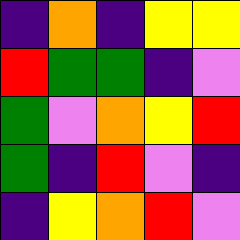[["indigo", "orange", "indigo", "yellow", "yellow"], ["red", "green", "green", "indigo", "violet"], ["green", "violet", "orange", "yellow", "red"], ["green", "indigo", "red", "violet", "indigo"], ["indigo", "yellow", "orange", "red", "violet"]]